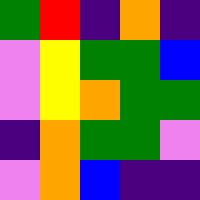[["green", "red", "indigo", "orange", "indigo"], ["violet", "yellow", "green", "green", "blue"], ["violet", "yellow", "orange", "green", "green"], ["indigo", "orange", "green", "green", "violet"], ["violet", "orange", "blue", "indigo", "indigo"]]